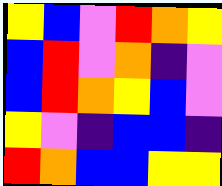[["yellow", "blue", "violet", "red", "orange", "yellow"], ["blue", "red", "violet", "orange", "indigo", "violet"], ["blue", "red", "orange", "yellow", "blue", "violet"], ["yellow", "violet", "indigo", "blue", "blue", "indigo"], ["red", "orange", "blue", "blue", "yellow", "yellow"]]